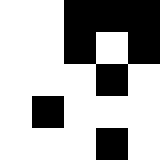[["white", "white", "black", "black", "black"], ["white", "white", "black", "white", "black"], ["white", "white", "white", "black", "white"], ["white", "black", "white", "white", "white"], ["white", "white", "white", "black", "white"]]